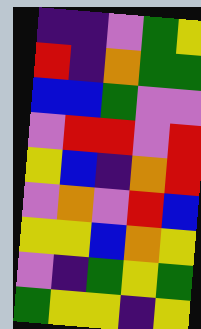[["indigo", "indigo", "violet", "green", "yellow"], ["red", "indigo", "orange", "green", "green"], ["blue", "blue", "green", "violet", "violet"], ["violet", "red", "red", "violet", "red"], ["yellow", "blue", "indigo", "orange", "red"], ["violet", "orange", "violet", "red", "blue"], ["yellow", "yellow", "blue", "orange", "yellow"], ["violet", "indigo", "green", "yellow", "green"], ["green", "yellow", "yellow", "indigo", "yellow"]]